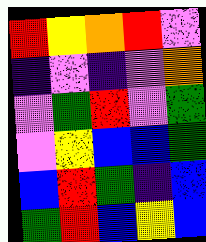[["red", "yellow", "orange", "red", "violet"], ["indigo", "violet", "indigo", "violet", "orange"], ["violet", "green", "red", "violet", "green"], ["violet", "yellow", "blue", "blue", "green"], ["blue", "red", "green", "indigo", "blue"], ["green", "red", "blue", "yellow", "blue"]]